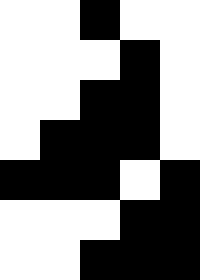[["white", "white", "black", "white", "white"], ["white", "white", "white", "black", "white"], ["white", "white", "black", "black", "white"], ["white", "black", "black", "black", "white"], ["black", "black", "black", "white", "black"], ["white", "white", "white", "black", "black"], ["white", "white", "black", "black", "black"]]